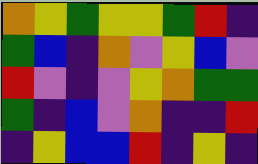[["orange", "yellow", "green", "yellow", "yellow", "green", "red", "indigo"], ["green", "blue", "indigo", "orange", "violet", "yellow", "blue", "violet"], ["red", "violet", "indigo", "violet", "yellow", "orange", "green", "green"], ["green", "indigo", "blue", "violet", "orange", "indigo", "indigo", "red"], ["indigo", "yellow", "blue", "blue", "red", "indigo", "yellow", "indigo"]]